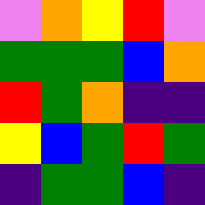[["violet", "orange", "yellow", "red", "violet"], ["green", "green", "green", "blue", "orange"], ["red", "green", "orange", "indigo", "indigo"], ["yellow", "blue", "green", "red", "green"], ["indigo", "green", "green", "blue", "indigo"]]